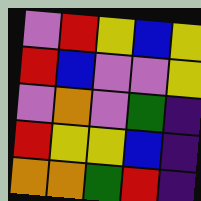[["violet", "red", "yellow", "blue", "yellow"], ["red", "blue", "violet", "violet", "yellow"], ["violet", "orange", "violet", "green", "indigo"], ["red", "yellow", "yellow", "blue", "indigo"], ["orange", "orange", "green", "red", "indigo"]]